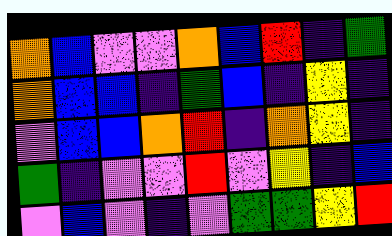[["orange", "blue", "violet", "violet", "orange", "blue", "red", "indigo", "green"], ["orange", "blue", "blue", "indigo", "green", "blue", "indigo", "yellow", "indigo"], ["violet", "blue", "blue", "orange", "red", "indigo", "orange", "yellow", "indigo"], ["green", "indigo", "violet", "violet", "red", "violet", "yellow", "indigo", "blue"], ["violet", "blue", "violet", "indigo", "violet", "green", "green", "yellow", "red"]]